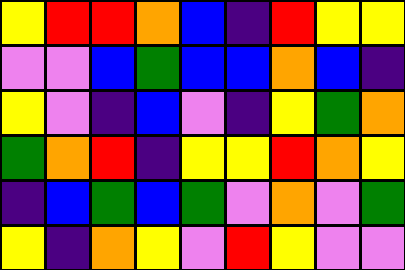[["yellow", "red", "red", "orange", "blue", "indigo", "red", "yellow", "yellow"], ["violet", "violet", "blue", "green", "blue", "blue", "orange", "blue", "indigo"], ["yellow", "violet", "indigo", "blue", "violet", "indigo", "yellow", "green", "orange"], ["green", "orange", "red", "indigo", "yellow", "yellow", "red", "orange", "yellow"], ["indigo", "blue", "green", "blue", "green", "violet", "orange", "violet", "green"], ["yellow", "indigo", "orange", "yellow", "violet", "red", "yellow", "violet", "violet"]]